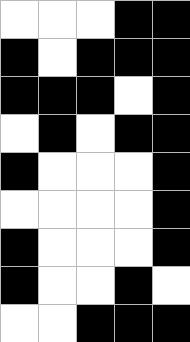[["white", "white", "white", "black", "black"], ["black", "white", "black", "black", "black"], ["black", "black", "black", "white", "black"], ["white", "black", "white", "black", "black"], ["black", "white", "white", "white", "black"], ["white", "white", "white", "white", "black"], ["black", "white", "white", "white", "black"], ["black", "white", "white", "black", "white"], ["white", "white", "black", "black", "black"]]